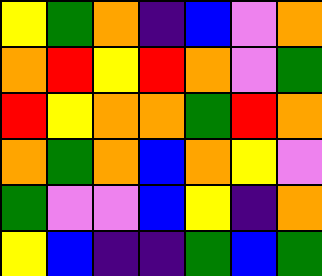[["yellow", "green", "orange", "indigo", "blue", "violet", "orange"], ["orange", "red", "yellow", "red", "orange", "violet", "green"], ["red", "yellow", "orange", "orange", "green", "red", "orange"], ["orange", "green", "orange", "blue", "orange", "yellow", "violet"], ["green", "violet", "violet", "blue", "yellow", "indigo", "orange"], ["yellow", "blue", "indigo", "indigo", "green", "blue", "green"]]